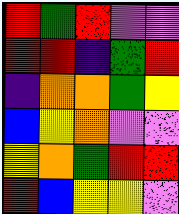[["red", "green", "red", "violet", "violet"], ["red", "red", "indigo", "green", "red"], ["indigo", "orange", "orange", "green", "yellow"], ["blue", "yellow", "orange", "violet", "violet"], ["yellow", "orange", "green", "red", "red"], ["red", "blue", "yellow", "yellow", "violet"]]